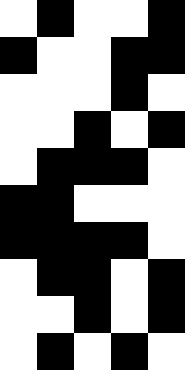[["white", "black", "white", "white", "black"], ["black", "white", "white", "black", "black"], ["white", "white", "white", "black", "white"], ["white", "white", "black", "white", "black"], ["white", "black", "black", "black", "white"], ["black", "black", "white", "white", "white"], ["black", "black", "black", "black", "white"], ["white", "black", "black", "white", "black"], ["white", "white", "black", "white", "black"], ["white", "black", "white", "black", "white"]]